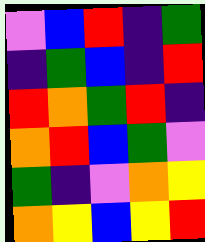[["violet", "blue", "red", "indigo", "green"], ["indigo", "green", "blue", "indigo", "red"], ["red", "orange", "green", "red", "indigo"], ["orange", "red", "blue", "green", "violet"], ["green", "indigo", "violet", "orange", "yellow"], ["orange", "yellow", "blue", "yellow", "red"]]